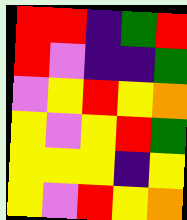[["red", "red", "indigo", "green", "red"], ["red", "violet", "indigo", "indigo", "green"], ["violet", "yellow", "red", "yellow", "orange"], ["yellow", "violet", "yellow", "red", "green"], ["yellow", "yellow", "yellow", "indigo", "yellow"], ["yellow", "violet", "red", "yellow", "orange"]]